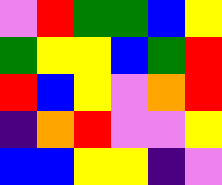[["violet", "red", "green", "green", "blue", "yellow"], ["green", "yellow", "yellow", "blue", "green", "red"], ["red", "blue", "yellow", "violet", "orange", "red"], ["indigo", "orange", "red", "violet", "violet", "yellow"], ["blue", "blue", "yellow", "yellow", "indigo", "violet"]]